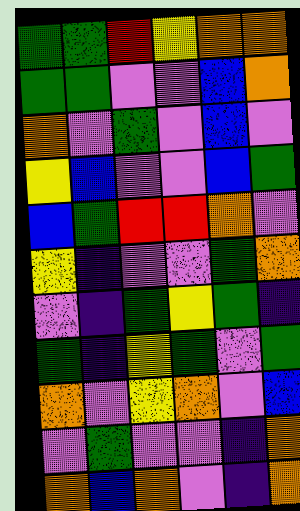[["green", "green", "red", "yellow", "orange", "orange"], ["green", "green", "violet", "violet", "blue", "orange"], ["orange", "violet", "green", "violet", "blue", "violet"], ["yellow", "blue", "violet", "violet", "blue", "green"], ["blue", "green", "red", "red", "orange", "violet"], ["yellow", "indigo", "violet", "violet", "green", "orange"], ["violet", "indigo", "green", "yellow", "green", "indigo"], ["green", "indigo", "yellow", "green", "violet", "green"], ["orange", "violet", "yellow", "orange", "violet", "blue"], ["violet", "green", "violet", "violet", "indigo", "orange"], ["orange", "blue", "orange", "violet", "indigo", "orange"]]